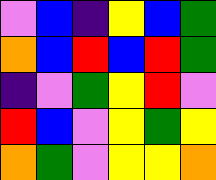[["violet", "blue", "indigo", "yellow", "blue", "green"], ["orange", "blue", "red", "blue", "red", "green"], ["indigo", "violet", "green", "yellow", "red", "violet"], ["red", "blue", "violet", "yellow", "green", "yellow"], ["orange", "green", "violet", "yellow", "yellow", "orange"]]